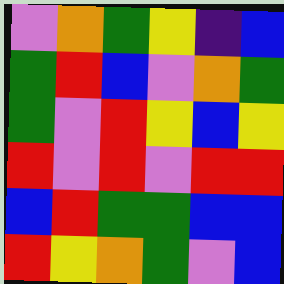[["violet", "orange", "green", "yellow", "indigo", "blue"], ["green", "red", "blue", "violet", "orange", "green"], ["green", "violet", "red", "yellow", "blue", "yellow"], ["red", "violet", "red", "violet", "red", "red"], ["blue", "red", "green", "green", "blue", "blue"], ["red", "yellow", "orange", "green", "violet", "blue"]]